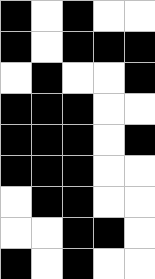[["black", "white", "black", "white", "white"], ["black", "white", "black", "black", "black"], ["white", "black", "white", "white", "black"], ["black", "black", "black", "white", "white"], ["black", "black", "black", "white", "black"], ["black", "black", "black", "white", "white"], ["white", "black", "black", "white", "white"], ["white", "white", "black", "black", "white"], ["black", "white", "black", "white", "white"]]